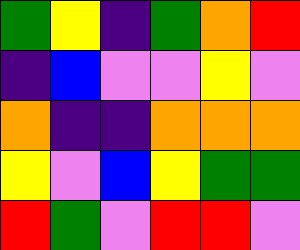[["green", "yellow", "indigo", "green", "orange", "red"], ["indigo", "blue", "violet", "violet", "yellow", "violet"], ["orange", "indigo", "indigo", "orange", "orange", "orange"], ["yellow", "violet", "blue", "yellow", "green", "green"], ["red", "green", "violet", "red", "red", "violet"]]